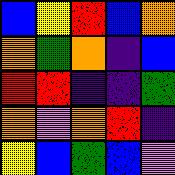[["blue", "yellow", "red", "blue", "orange"], ["orange", "green", "orange", "indigo", "blue"], ["red", "red", "indigo", "indigo", "green"], ["orange", "violet", "orange", "red", "indigo"], ["yellow", "blue", "green", "blue", "violet"]]